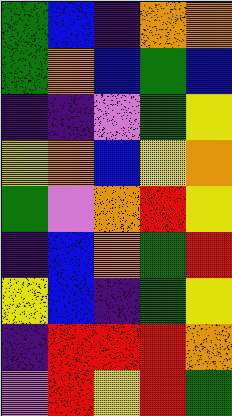[["green", "blue", "indigo", "orange", "orange"], ["green", "orange", "blue", "green", "blue"], ["indigo", "indigo", "violet", "green", "yellow"], ["yellow", "orange", "blue", "yellow", "orange"], ["green", "violet", "orange", "red", "yellow"], ["indigo", "blue", "orange", "green", "red"], ["yellow", "blue", "indigo", "green", "yellow"], ["indigo", "red", "red", "red", "orange"], ["violet", "red", "yellow", "red", "green"]]